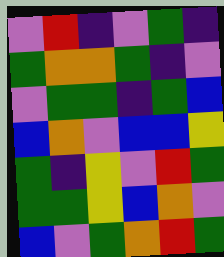[["violet", "red", "indigo", "violet", "green", "indigo"], ["green", "orange", "orange", "green", "indigo", "violet"], ["violet", "green", "green", "indigo", "green", "blue"], ["blue", "orange", "violet", "blue", "blue", "yellow"], ["green", "indigo", "yellow", "violet", "red", "green"], ["green", "green", "yellow", "blue", "orange", "violet"], ["blue", "violet", "green", "orange", "red", "green"]]